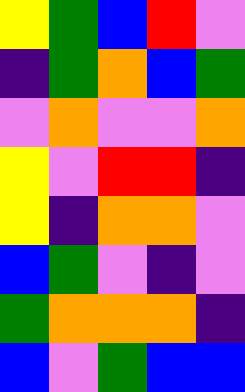[["yellow", "green", "blue", "red", "violet"], ["indigo", "green", "orange", "blue", "green"], ["violet", "orange", "violet", "violet", "orange"], ["yellow", "violet", "red", "red", "indigo"], ["yellow", "indigo", "orange", "orange", "violet"], ["blue", "green", "violet", "indigo", "violet"], ["green", "orange", "orange", "orange", "indigo"], ["blue", "violet", "green", "blue", "blue"]]